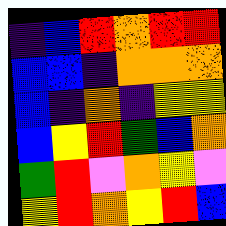[["indigo", "blue", "red", "orange", "red", "red"], ["blue", "blue", "indigo", "orange", "orange", "orange"], ["blue", "indigo", "orange", "indigo", "yellow", "yellow"], ["blue", "yellow", "red", "green", "blue", "orange"], ["green", "red", "violet", "orange", "yellow", "violet"], ["yellow", "red", "orange", "yellow", "red", "blue"]]